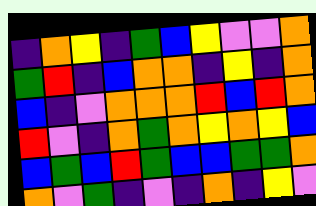[["indigo", "orange", "yellow", "indigo", "green", "blue", "yellow", "violet", "violet", "orange"], ["green", "red", "indigo", "blue", "orange", "orange", "indigo", "yellow", "indigo", "orange"], ["blue", "indigo", "violet", "orange", "orange", "orange", "red", "blue", "red", "orange"], ["red", "violet", "indigo", "orange", "green", "orange", "yellow", "orange", "yellow", "blue"], ["blue", "green", "blue", "red", "green", "blue", "blue", "green", "green", "orange"], ["orange", "violet", "green", "indigo", "violet", "indigo", "orange", "indigo", "yellow", "violet"]]